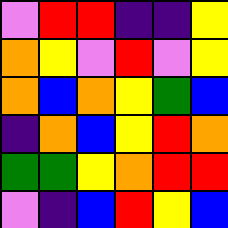[["violet", "red", "red", "indigo", "indigo", "yellow"], ["orange", "yellow", "violet", "red", "violet", "yellow"], ["orange", "blue", "orange", "yellow", "green", "blue"], ["indigo", "orange", "blue", "yellow", "red", "orange"], ["green", "green", "yellow", "orange", "red", "red"], ["violet", "indigo", "blue", "red", "yellow", "blue"]]